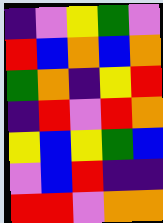[["indigo", "violet", "yellow", "green", "violet"], ["red", "blue", "orange", "blue", "orange"], ["green", "orange", "indigo", "yellow", "red"], ["indigo", "red", "violet", "red", "orange"], ["yellow", "blue", "yellow", "green", "blue"], ["violet", "blue", "red", "indigo", "indigo"], ["red", "red", "violet", "orange", "orange"]]